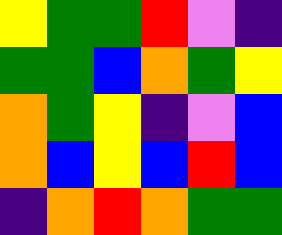[["yellow", "green", "green", "red", "violet", "indigo"], ["green", "green", "blue", "orange", "green", "yellow"], ["orange", "green", "yellow", "indigo", "violet", "blue"], ["orange", "blue", "yellow", "blue", "red", "blue"], ["indigo", "orange", "red", "orange", "green", "green"]]